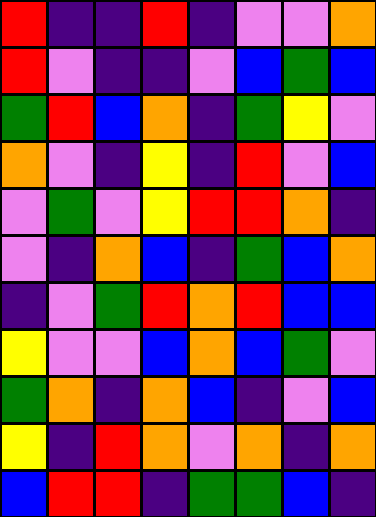[["red", "indigo", "indigo", "red", "indigo", "violet", "violet", "orange"], ["red", "violet", "indigo", "indigo", "violet", "blue", "green", "blue"], ["green", "red", "blue", "orange", "indigo", "green", "yellow", "violet"], ["orange", "violet", "indigo", "yellow", "indigo", "red", "violet", "blue"], ["violet", "green", "violet", "yellow", "red", "red", "orange", "indigo"], ["violet", "indigo", "orange", "blue", "indigo", "green", "blue", "orange"], ["indigo", "violet", "green", "red", "orange", "red", "blue", "blue"], ["yellow", "violet", "violet", "blue", "orange", "blue", "green", "violet"], ["green", "orange", "indigo", "orange", "blue", "indigo", "violet", "blue"], ["yellow", "indigo", "red", "orange", "violet", "orange", "indigo", "orange"], ["blue", "red", "red", "indigo", "green", "green", "blue", "indigo"]]